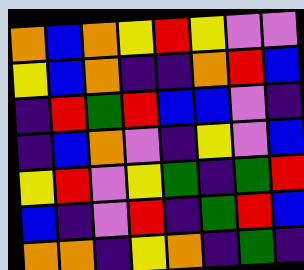[["orange", "blue", "orange", "yellow", "red", "yellow", "violet", "violet"], ["yellow", "blue", "orange", "indigo", "indigo", "orange", "red", "blue"], ["indigo", "red", "green", "red", "blue", "blue", "violet", "indigo"], ["indigo", "blue", "orange", "violet", "indigo", "yellow", "violet", "blue"], ["yellow", "red", "violet", "yellow", "green", "indigo", "green", "red"], ["blue", "indigo", "violet", "red", "indigo", "green", "red", "blue"], ["orange", "orange", "indigo", "yellow", "orange", "indigo", "green", "indigo"]]